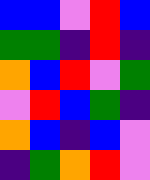[["blue", "blue", "violet", "red", "blue"], ["green", "green", "indigo", "red", "indigo"], ["orange", "blue", "red", "violet", "green"], ["violet", "red", "blue", "green", "indigo"], ["orange", "blue", "indigo", "blue", "violet"], ["indigo", "green", "orange", "red", "violet"]]